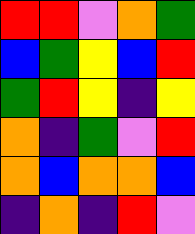[["red", "red", "violet", "orange", "green"], ["blue", "green", "yellow", "blue", "red"], ["green", "red", "yellow", "indigo", "yellow"], ["orange", "indigo", "green", "violet", "red"], ["orange", "blue", "orange", "orange", "blue"], ["indigo", "orange", "indigo", "red", "violet"]]